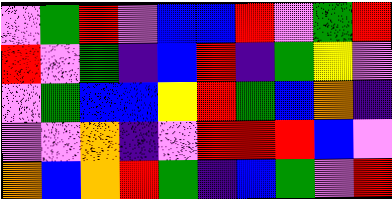[["violet", "green", "red", "violet", "blue", "blue", "red", "violet", "green", "red"], ["red", "violet", "green", "indigo", "blue", "red", "indigo", "green", "yellow", "violet"], ["violet", "green", "blue", "blue", "yellow", "red", "green", "blue", "orange", "indigo"], ["violet", "violet", "orange", "indigo", "violet", "red", "red", "red", "blue", "violet"], ["orange", "blue", "orange", "red", "green", "indigo", "blue", "green", "violet", "red"]]